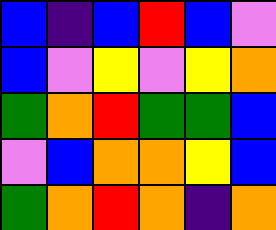[["blue", "indigo", "blue", "red", "blue", "violet"], ["blue", "violet", "yellow", "violet", "yellow", "orange"], ["green", "orange", "red", "green", "green", "blue"], ["violet", "blue", "orange", "orange", "yellow", "blue"], ["green", "orange", "red", "orange", "indigo", "orange"]]